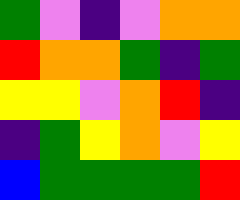[["green", "violet", "indigo", "violet", "orange", "orange"], ["red", "orange", "orange", "green", "indigo", "green"], ["yellow", "yellow", "violet", "orange", "red", "indigo"], ["indigo", "green", "yellow", "orange", "violet", "yellow"], ["blue", "green", "green", "green", "green", "red"]]